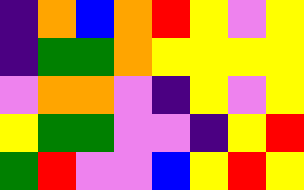[["indigo", "orange", "blue", "orange", "red", "yellow", "violet", "yellow"], ["indigo", "green", "green", "orange", "yellow", "yellow", "yellow", "yellow"], ["violet", "orange", "orange", "violet", "indigo", "yellow", "violet", "yellow"], ["yellow", "green", "green", "violet", "violet", "indigo", "yellow", "red"], ["green", "red", "violet", "violet", "blue", "yellow", "red", "yellow"]]